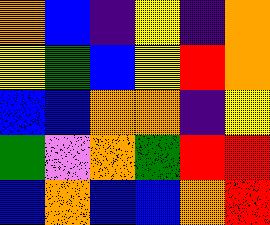[["orange", "blue", "indigo", "yellow", "indigo", "orange"], ["yellow", "green", "blue", "yellow", "red", "orange"], ["blue", "blue", "orange", "orange", "indigo", "yellow"], ["green", "violet", "orange", "green", "red", "red"], ["blue", "orange", "blue", "blue", "orange", "red"]]